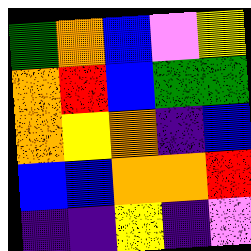[["green", "orange", "blue", "violet", "yellow"], ["orange", "red", "blue", "green", "green"], ["orange", "yellow", "orange", "indigo", "blue"], ["blue", "blue", "orange", "orange", "red"], ["indigo", "indigo", "yellow", "indigo", "violet"]]